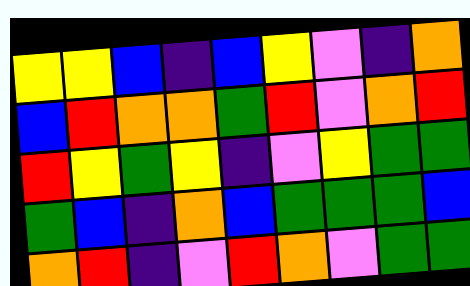[["yellow", "yellow", "blue", "indigo", "blue", "yellow", "violet", "indigo", "orange"], ["blue", "red", "orange", "orange", "green", "red", "violet", "orange", "red"], ["red", "yellow", "green", "yellow", "indigo", "violet", "yellow", "green", "green"], ["green", "blue", "indigo", "orange", "blue", "green", "green", "green", "blue"], ["orange", "red", "indigo", "violet", "red", "orange", "violet", "green", "green"]]